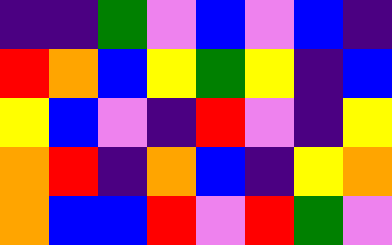[["indigo", "indigo", "green", "violet", "blue", "violet", "blue", "indigo"], ["red", "orange", "blue", "yellow", "green", "yellow", "indigo", "blue"], ["yellow", "blue", "violet", "indigo", "red", "violet", "indigo", "yellow"], ["orange", "red", "indigo", "orange", "blue", "indigo", "yellow", "orange"], ["orange", "blue", "blue", "red", "violet", "red", "green", "violet"]]